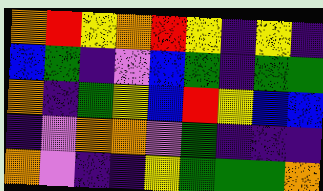[["orange", "red", "yellow", "orange", "red", "yellow", "indigo", "yellow", "indigo"], ["blue", "green", "indigo", "violet", "blue", "green", "indigo", "green", "green"], ["orange", "indigo", "green", "yellow", "blue", "red", "yellow", "blue", "blue"], ["indigo", "violet", "orange", "orange", "violet", "green", "indigo", "indigo", "indigo"], ["orange", "violet", "indigo", "indigo", "yellow", "green", "green", "green", "orange"]]